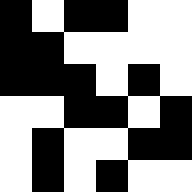[["black", "white", "black", "black", "white", "white"], ["black", "black", "white", "white", "white", "white"], ["black", "black", "black", "white", "black", "white"], ["white", "white", "black", "black", "white", "black"], ["white", "black", "white", "white", "black", "black"], ["white", "black", "white", "black", "white", "white"]]